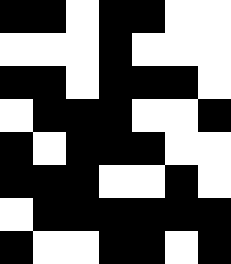[["black", "black", "white", "black", "black", "white", "white"], ["white", "white", "white", "black", "white", "white", "white"], ["black", "black", "white", "black", "black", "black", "white"], ["white", "black", "black", "black", "white", "white", "black"], ["black", "white", "black", "black", "black", "white", "white"], ["black", "black", "black", "white", "white", "black", "white"], ["white", "black", "black", "black", "black", "black", "black"], ["black", "white", "white", "black", "black", "white", "black"]]